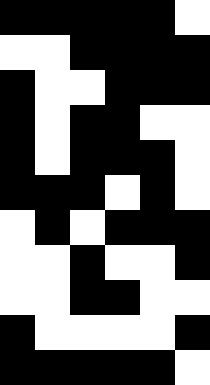[["black", "black", "black", "black", "black", "white"], ["white", "white", "black", "black", "black", "black"], ["black", "white", "white", "black", "black", "black"], ["black", "white", "black", "black", "white", "white"], ["black", "white", "black", "black", "black", "white"], ["black", "black", "black", "white", "black", "white"], ["white", "black", "white", "black", "black", "black"], ["white", "white", "black", "white", "white", "black"], ["white", "white", "black", "black", "white", "white"], ["black", "white", "white", "white", "white", "black"], ["black", "black", "black", "black", "black", "white"]]